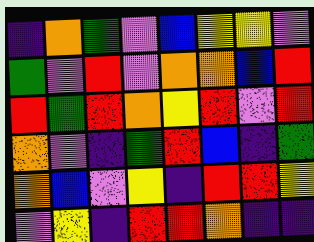[["indigo", "orange", "green", "violet", "blue", "yellow", "yellow", "violet"], ["green", "violet", "red", "violet", "orange", "orange", "blue", "red"], ["red", "green", "red", "orange", "yellow", "red", "violet", "red"], ["orange", "violet", "indigo", "green", "red", "blue", "indigo", "green"], ["orange", "blue", "violet", "yellow", "indigo", "red", "red", "yellow"], ["violet", "yellow", "indigo", "red", "red", "orange", "indigo", "indigo"]]